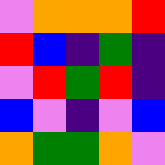[["violet", "orange", "orange", "orange", "red"], ["red", "blue", "indigo", "green", "indigo"], ["violet", "red", "green", "red", "indigo"], ["blue", "violet", "indigo", "violet", "blue"], ["orange", "green", "green", "orange", "violet"]]